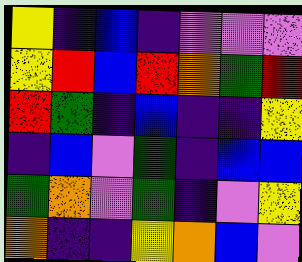[["yellow", "indigo", "blue", "indigo", "violet", "violet", "violet"], ["yellow", "red", "blue", "red", "orange", "green", "red"], ["red", "green", "indigo", "blue", "indigo", "indigo", "yellow"], ["indigo", "blue", "violet", "green", "indigo", "blue", "blue"], ["green", "orange", "violet", "green", "indigo", "violet", "yellow"], ["orange", "indigo", "indigo", "yellow", "orange", "blue", "violet"]]